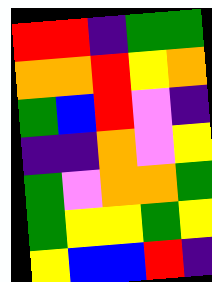[["red", "red", "indigo", "green", "green"], ["orange", "orange", "red", "yellow", "orange"], ["green", "blue", "red", "violet", "indigo"], ["indigo", "indigo", "orange", "violet", "yellow"], ["green", "violet", "orange", "orange", "green"], ["green", "yellow", "yellow", "green", "yellow"], ["yellow", "blue", "blue", "red", "indigo"]]